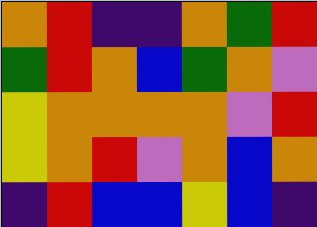[["orange", "red", "indigo", "indigo", "orange", "green", "red"], ["green", "red", "orange", "blue", "green", "orange", "violet"], ["yellow", "orange", "orange", "orange", "orange", "violet", "red"], ["yellow", "orange", "red", "violet", "orange", "blue", "orange"], ["indigo", "red", "blue", "blue", "yellow", "blue", "indigo"]]